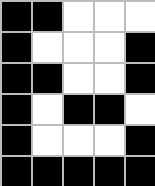[["black", "black", "white", "white", "white"], ["black", "white", "white", "white", "black"], ["black", "black", "white", "white", "black"], ["black", "white", "black", "black", "white"], ["black", "white", "white", "white", "black"], ["black", "black", "black", "black", "black"]]